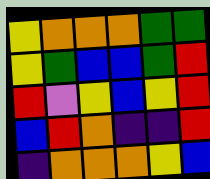[["yellow", "orange", "orange", "orange", "green", "green"], ["yellow", "green", "blue", "blue", "green", "red"], ["red", "violet", "yellow", "blue", "yellow", "red"], ["blue", "red", "orange", "indigo", "indigo", "red"], ["indigo", "orange", "orange", "orange", "yellow", "blue"]]